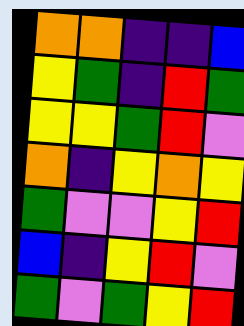[["orange", "orange", "indigo", "indigo", "blue"], ["yellow", "green", "indigo", "red", "green"], ["yellow", "yellow", "green", "red", "violet"], ["orange", "indigo", "yellow", "orange", "yellow"], ["green", "violet", "violet", "yellow", "red"], ["blue", "indigo", "yellow", "red", "violet"], ["green", "violet", "green", "yellow", "red"]]